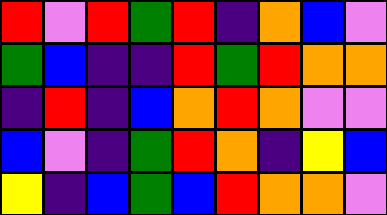[["red", "violet", "red", "green", "red", "indigo", "orange", "blue", "violet"], ["green", "blue", "indigo", "indigo", "red", "green", "red", "orange", "orange"], ["indigo", "red", "indigo", "blue", "orange", "red", "orange", "violet", "violet"], ["blue", "violet", "indigo", "green", "red", "orange", "indigo", "yellow", "blue"], ["yellow", "indigo", "blue", "green", "blue", "red", "orange", "orange", "violet"]]